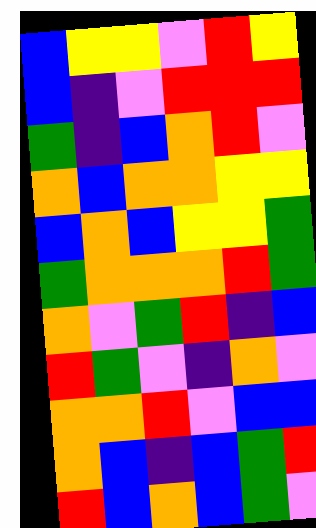[["blue", "yellow", "yellow", "violet", "red", "yellow"], ["blue", "indigo", "violet", "red", "red", "red"], ["green", "indigo", "blue", "orange", "red", "violet"], ["orange", "blue", "orange", "orange", "yellow", "yellow"], ["blue", "orange", "blue", "yellow", "yellow", "green"], ["green", "orange", "orange", "orange", "red", "green"], ["orange", "violet", "green", "red", "indigo", "blue"], ["red", "green", "violet", "indigo", "orange", "violet"], ["orange", "orange", "red", "violet", "blue", "blue"], ["orange", "blue", "indigo", "blue", "green", "red"], ["red", "blue", "orange", "blue", "green", "violet"]]